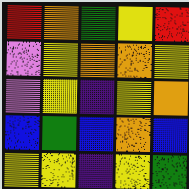[["red", "orange", "green", "yellow", "red"], ["violet", "yellow", "orange", "orange", "yellow"], ["violet", "yellow", "indigo", "yellow", "orange"], ["blue", "green", "blue", "orange", "blue"], ["yellow", "yellow", "indigo", "yellow", "green"]]